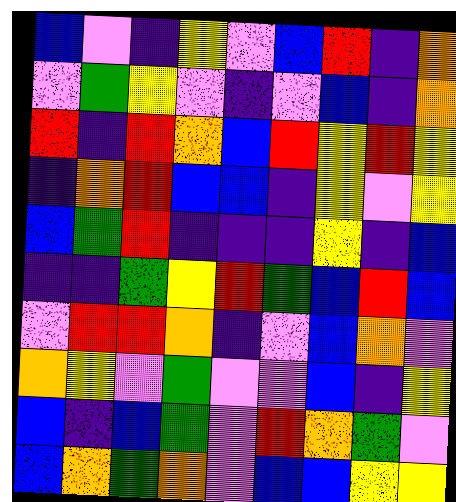[["blue", "violet", "indigo", "yellow", "violet", "blue", "red", "indigo", "orange"], ["violet", "green", "yellow", "violet", "indigo", "violet", "blue", "indigo", "orange"], ["red", "indigo", "red", "orange", "blue", "red", "yellow", "red", "yellow"], ["indigo", "orange", "red", "blue", "blue", "indigo", "yellow", "violet", "yellow"], ["blue", "green", "red", "indigo", "indigo", "indigo", "yellow", "indigo", "blue"], ["indigo", "indigo", "green", "yellow", "red", "green", "blue", "red", "blue"], ["violet", "red", "red", "orange", "indigo", "violet", "blue", "orange", "violet"], ["orange", "yellow", "violet", "green", "violet", "violet", "blue", "indigo", "yellow"], ["blue", "indigo", "blue", "green", "violet", "red", "orange", "green", "violet"], ["blue", "orange", "green", "orange", "violet", "blue", "blue", "yellow", "yellow"]]